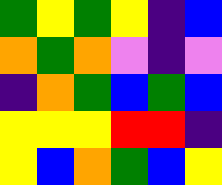[["green", "yellow", "green", "yellow", "indigo", "blue"], ["orange", "green", "orange", "violet", "indigo", "violet"], ["indigo", "orange", "green", "blue", "green", "blue"], ["yellow", "yellow", "yellow", "red", "red", "indigo"], ["yellow", "blue", "orange", "green", "blue", "yellow"]]